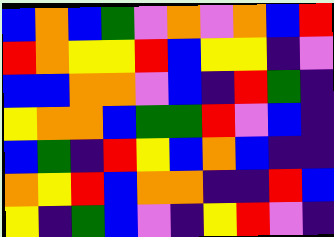[["blue", "orange", "blue", "green", "violet", "orange", "violet", "orange", "blue", "red"], ["red", "orange", "yellow", "yellow", "red", "blue", "yellow", "yellow", "indigo", "violet"], ["blue", "blue", "orange", "orange", "violet", "blue", "indigo", "red", "green", "indigo"], ["yellow", "orange", "orange", "blue", "green", "green", "red", "violet", "blue", "indigo"], ["blue", "green", "indigo", "red", "yellow", "blue", "orange", "blue", "indigo", "indigo"], ["orange", "yellow", "red", "blue", "orange", "orange", "indigo", "indigo", "red", "blue"], ["yellow", "indigo", "green", "blue", "violet", "indigo", "yellow", "red", "violet", "indigo"]]